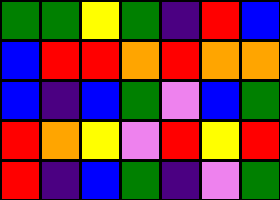[["green", "green", "yellow", "green", "indigo", "red", "blue"], ["blue", "red", "red", "orange", "red", "orange", "orange"], ["blue", "indigo", "blue", "green", "violet", "blue", "green"], ["red", "orange", "yellow", "violet", "red", "yellow", "red"], ["red", "indigo", "blue", "green", "indigo", "violet", "green"]]